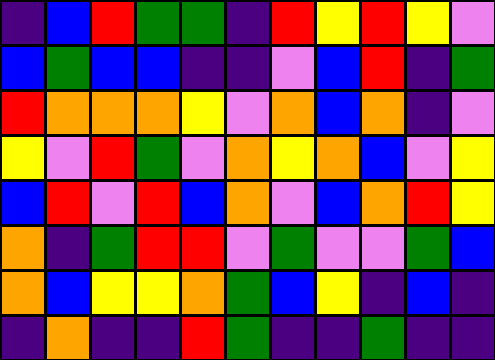[["indigo", "blue", "red", "green", "green", "indigo", "red", "yellow", "red", "yellow", "violet"], ["blue", "green", "blue", "blue", "indigo", "indigo", "violet", "blue", "red", "indigo", "green"], ["red", "orange", "orange", "orange", "yellow", "violet", "orange", "blue", "orange", "indigo", "violet"], ["yellow", "violet", "red", "green", "violet", "orange", "yellow", "orange", "blue", "violet", "yellow"], ["blue", "red", "violet", "red", "blue", "orange", "violet", "blue", "orange", "red", "yellow"], ["orange", "indigo", "green", "red", "red", "violet", "green", "violet", "violet", "green", "blue"], ["orange", "blue", "yellow", "yellow", "orange", "green", "blue", "yellow", "indigo", "blue", "indigo"], ["indigo", "orange", "indigo", "indigo", "red", "green", "indigo", "indigo", "green", "indigo", "indigo"]]